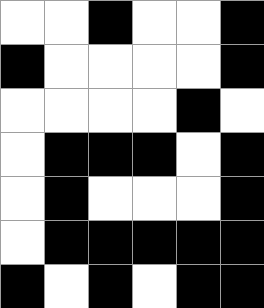[["white", "white", "black", "white", "white", "black"], ["black", "white", "white", "white", "white", "black"], ["white", "white", "white", "white", "black", "white"], ["white", "black", "black", "black", "white", "black"], ["white", "black", "white", "white", "white", "black"], ["white", "black", "black", "black", "black", "black"], ["black", "white", "black", "white", "black", "black"]]